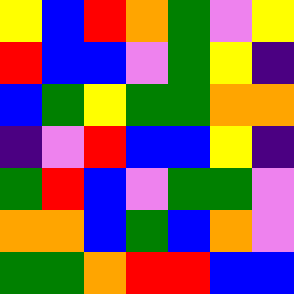[["yellow", "blue", "red", "orange", "green", "violet", "yellow"], ["red", "blue", "blue", "violet", "green", "yellow", "indigo"], ["blue", "green", "yellow", "green", "green", "orange", "orange"], ["indigo", "violet", "red", "blue", "blue", "yellow", "indigo"], ["green", "red", "blue", "violet", "green", "green", "violet"], ["orange", "orange", "blue", "green", "blue", "orange", "violet"], ["green", "green", "orange", "red", "red", "blue", "blue"]]